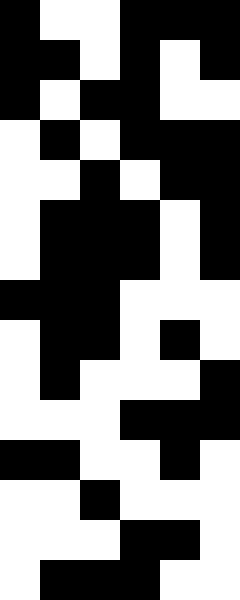[["black", "white", "white", "black", "black", "black"], ["black", "black", "white", "black", "white", "black"], ["black", "white", "black", "black", "white", "white"], ["white", "black", "white", "black", "black", "black"], ["white", "white", "black", "white", "black", "black"], ["white", "black", "black", "black", "white", "black"], ["white", "black", "black", "black", "white", "black"], ["black", "black", "black", "white", "white", "white"], ["white", "black", "black", "white", "black", "white"], ["white", "black", "white", "white", "white", "black"], ["white", "white", "white", "black", "black", "black"], ["black", "black", "white", "white", "black", "white"], ["white", "white", "black", "white", "white", "white"], ["white", "white", "white", "black", "black", "white"], ["white", "black", "black", "black", "white", "white"]]